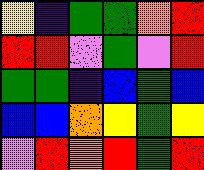[["yellow", "indigo", "green", "green", "orange", "red"], ["red", "red", "violet", "green", "violet", "red"], ["green", "green", "indigo", "blue", "green", "blue"], ["blue", "blue", "orange", "yellow", "green", "yellow"], ["violet", "red", "orange", "red", "green", "red"]]